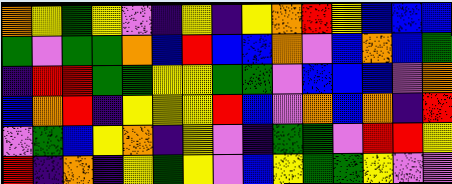[["orange", "yellow", "green", "yellow", "violet", "indigo", "yellow", "indigo", "yellow", "orange", "red", "yellow", "blue", "blue", "blue"], ["green", "violet", "green", "green", "orange", "blue", "red", "blue", "blue", "orange", "violet", "blue", "orange", "blue", "green"], ["indigo", "red", "red", "green", "green", "yellow", "yellow", "green", "green", "violet", "blue", "blue", "blue", "violet", "orange"], ["blue", "orange", "red", "indigo", "yellow", "yellow", "yellow", "red", "blue", "violet", "orange", "blue", "orange", "indigo", "red"], ["violet", "green", "blue", "yellow", "orange", "indigo", "yellow", "violet", "indigo", "green", "green", "violet", "red", "red", "yellow"], ["red", "indigo", "orange", "indigo", "yellow", "green", "yellow", "violet", "blue", "yellow", "green", "green", "yellow", "violet", "violet"]]